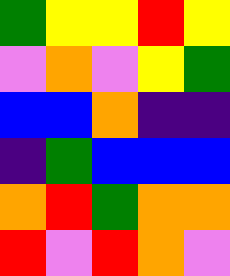[["green", "yellow", "yellow", "red", "yellow"], ["violet", "orange", "violet", "yellow", "green"], ["blue", "blue", "orange", "indigo", "indigo"], ["indigo", "green", "blue", "blue", "blue"], ["orange", "red", "green", "orange", "orange"], ["red", "violet", "red", "orange", "violet"]]